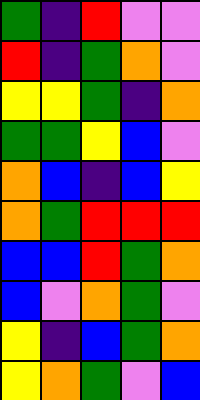[["green", "indigo", "red", "violet", "violet"], ["red", "indigo", "green", "orange", "violet"], ["yellow", "yellow", "green", "indigo", "orange"], ["green", "green", "yellow", "blue", "violet"], ["orange", "blue", "indigo", "blue", "yellow"], ["orange", "green", "red", "red", "red"], ["blue", "blue", "red", "green", "orange"], ["blue", "violet", "orange", "green", "violet"], ["yellow", "indigo", "blue", "green", "orange"], ["yellow", "orange", "green", "violet", "blue"]]